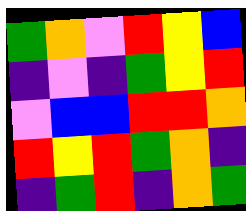[["green", "orange", "violet", "red", "yellow", "blue"], ["indigo", "violet", "indigo", "green", "yellow", "red"], ["violet", "blue", "blue", "red", "red", "orange"], ["red", "yellow", "red", "green", "orange", "indigo"], ["indigo", "green", "red", "indigo", "orange", "green"]]